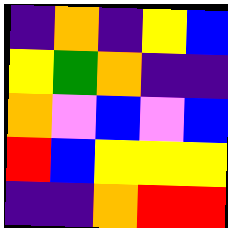[["indigo", "orange", "indigo", "yellow", "blue"], ["yellow", "green", "orange", "indigo", "indigo"], ["orange", "violet", "blue", "violet", "blue"], ["red", "blue", "yellow", "yellow", "yellow"], ["indigo", "indigo", "orange", "red", "red"]]